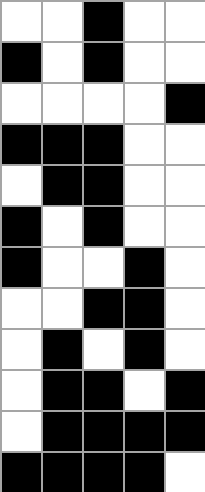[["white", "white", "black", "white", "white"], ["black", "white", "black", "white", "white"], ["white", "white", "white", "white", "black"], ["black", "black", "black", "white", "white"], ["white", "black", "black", "white", "white"], ["black", "white", "black", "white", "white"], ["black", "white", "white", "black", "white"], ["white", "white", "black", "black", "white"], ["white", "black", "white", "black", "white"], ["white", "black", "black", "white", "black"], ["white", "black", "black", "black", "black"], ["black", "black", "black", "black", "white"]]